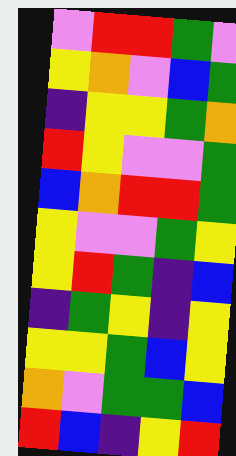[["violet", "red", "red", "green", "violet"], ["yellow", "orange", "violet", "blue", "green"], ["indigo", "yellow", "yellow", "green", "orange"], ["red", "yellow", "violet", "violet", "green"], ["blue", "orange", "red", "red", "green"], ["yellow", "violet", "violet", "green", "yellow"], ["yellow", "red", "green", "indigo", "blue"], ["indigo", "green", "yellow", "indigo", "yellow"], ["yellow", "yellow", "green", "blue", "yellow"], ["orange", "violet", "green", "green", "blue"], ["red", "blue", "indigo", "yellow", "red"]]